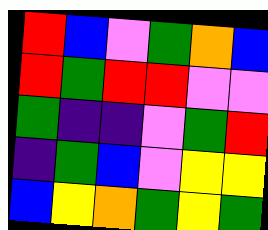[["red", "blue", "violet", "green", "orange", "blue"], ["red", "green", "red", "red", "violet", "violet"], ["green", "indigo", "indigo", "violet", "green", "red"], ["indigo", "green", "blue", "violet", "yellow", "yellow"], ["blue", "yellow", "orange", "green", "yellow", "green"]]